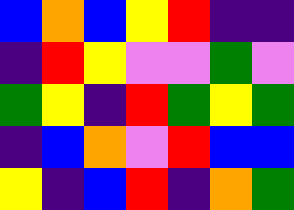[["blue", "orange", "blue", "yellow", "red", "indigo", "indigo"], ["indigo", "red", "yellow", "violet", "violet", "green", "violet"], ["green", "yellow", "indigo", "red", "green", "yellow", "green"], ["indigo", "blue", "orange", "violet", "red", "blue", "blue"], ["yellow", "indigo", "blue", "red", "indigo", "orange", "green"]]